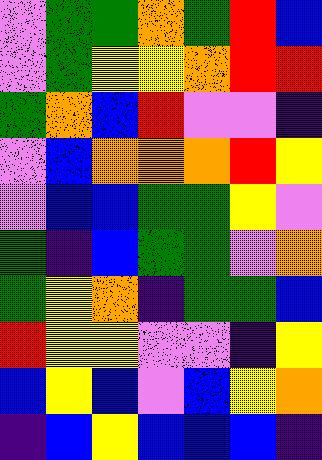[["violet", "green", "green", "orange", "green", "red", "blue"], ["violet", "green", "yellow", "yellow", "orange", "red", "red"], ["green", "orange", "blue", "red", "violet", "violet", "indigo"], ["violet", "blue", "orange", "orange", "orange", "red", "yellow"], ["violet", "blue", "blue", "green", "green", "yellow", "violet"], ["green", "indigo", "blue", "green", "green", "violet", "orange"], ["green", "yellow", "orange", "indigo", "green", "green", "blue"], ["red", "yellow", "yellow", "violet", "violet", "indigo", "yellow"], ["blue", "yellow", "blue", "violet", "blue", "yellow", "orange"], ["indigo", "blue", "yellow", "blue", "blue", "blue", "indigo"]]